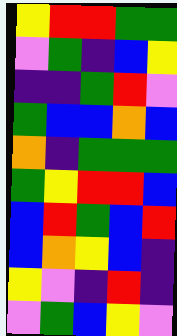[["yellow", "red", "red", "green", "green"], ["violet", "green", "indigo", "blue", "yellow"], ["indigo", "indigo", "green", "red", "violet"], ["green", "blue", "blue", "orange", "blue"], ["orange", "indigo", "green", "green", "green"], ["green", "yellow", "red", "red", "blue"], ["blue", "red", "green", "blue", "red"], ["blue", "orange", "yellow", "blue", "indigo"], ["yellow", "violet", "indigo", "red", "indigo"], ["violet", "green", "blue", "yellow", "violet"]]